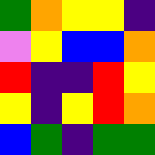[["green", "orange", "yellow", "yellow", "indigo"], ["violet", "yellow", "blue", "blue", "orange"], ["red", "indigo", "indigo", "red", "yellow"], ["yellow", "indigo", "yellow", "red", "orange"], ["blue", "green", "indigo", "green", "green"]]